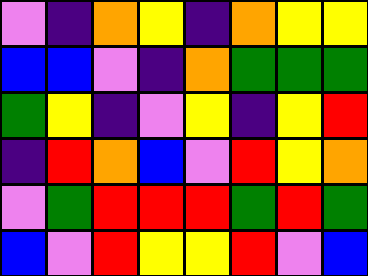[["violet", "indigo", "orange", "yellow", "indigo", "orange", "yellow", "yellow"], ["blue", "blue", "violet", "indigo", "orange", "green", "green", "green"], ["green", "yellow", "indigo", "violet", "yellow", "indigo", "yellow", "red"], ["indigo", "red", "orange", "blue", "violet", "red", "yellow", "orange"], ["violet", "green", "red", "red", "red", "green", "red", "green"], ["blue", "violet", "red", "yellow", "yellow", "red", "violet", "blue"]]